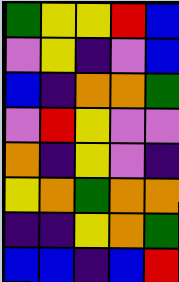[["green", "yellow", "yellow", "red", "blue"], ["violet", "yellow", "indigo", "violet", "blue"], ["blue", "indigo", "orange", "orange", "green"], ["violet", "red", "yellow", "violet", "violet"], ["orange", "indigo", "yellow", "violet", "indigo"], ["yellow", "orange", "green", "orange", "orange"], ["indigo", "indigo", "yellow", "orange", "green"], ["blue", "blue", "indigo", "blue", "red"]]